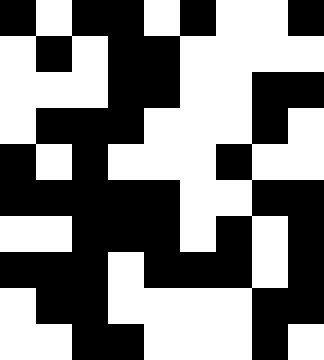[["black", "white", "black", "black", "white", "black", "white", "white", "black"], ["white", "black", "white", "black", "black", "white", "white", "white", "white"], ["white", "white", "white", "black", "black", "white", "white", "black", "black"], ["white", "black", "black", "black", "white", "white", "white", "black", "white"], ["black", "white", "black", "white", "white", "white", "black", "white", "white"], ["black", "black", "black", "black", "black", "white", "white", "black", "black"], ["white", "white", "black", "black", "black", "white", "black", "white", "black"], ["black", "black", "black", "white", "black", "black", "black", "white", "black"], ["white", "black", "black", "white", "white", "white", "white", "black", "black"], ["white", "white", "black", "black", "white", "white", "white", "black", "white"]]